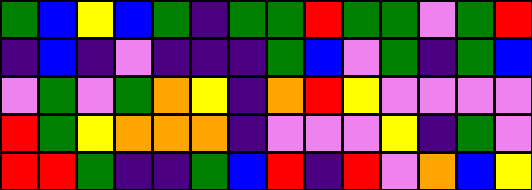[["green", "blue", "yellow", "blue", "green", "indigo", "green", "green", "red", "green", "green", "violet", "green", "red"], ["indigo", "blue", "indigo", "violet", "indigo", "indigo", "indigo", "green", "blue", "violet", "green", "indigo", "green", "blue"], ["violet", "green", "violet", "green", "orange", "yellow", "indigo", "orange", "red", "yellow", "violet", "violet", "violet", "violet"], ["red", "green", "yellow", "orange", "orange", "orange", "indigo", "violet", "violet", "violet", "yellow", "indigo", "green", "violet"], ["red", "red", "green", "indigo", "indigo", "green", "blue", "red", "indigo", "red", "violet", "orange", "blue", "yellow"]]